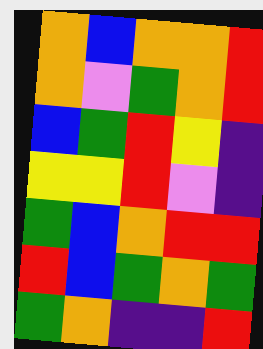[["orange", "blue", "orange", "orange", "red"], ["orange", "violet", "green", "orange", "red"], ["blue", "green", "red", "yellow", "indigo"], ["yellow", "yellow", "red", "violet", "indigo"], ["green", "blue", "orange", "red", "red"], ["red", "blue", "green", "orange", "green"], ["green", "orange", "indigo", "indigo", "red"]]